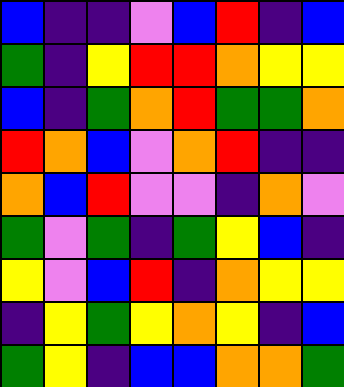[["blue", "indigo", "indigo", "violet", "blue", "red", "indigo", "blue"], ["green", "indigo", "yellow", "red", "red", "orange", "yellow", "yellow"], ["blue", "indigo", "green", "orange", "red", "green", "green", "orange"], ["red", "orange", "blue", "violet", "orange", "red", "indigo", "indigo"], ["orange", "blue", "red", "violet", "violet", "indigo", "orange", "violet"], ["green", "violet", "green", "indigo", "green", "yellow", "blue", "indigo"], ["yellow", "violet", "blue", "red", "indigo", "orange", "yellow", "yellow"], ["indigo", "yellow", "green", "yellow", "orange", "yellow", "indigo", "blue"], ["green", "yellow", "indigo", "blue", "blue", "orange", "orange", "green"]]